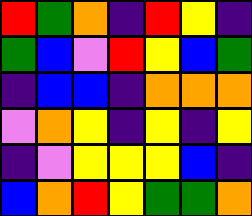[["red", "green", "orange", "indigo", "red", "yellow", "indigo"], ["green", "blue", "violet", "red", "yellow", "blue", "green"], ["indigo", "blue", "blue", "indigo", "orange", "orange", "orange"], ["violet", "orange", "yellow", "indigo", "yellow", "indigo", "yellow"], ["indigo", "violet", "yellow", "yellow", "yellow", "blue", "indigo"], ["blue", "orange", "red", "yellow", "green", "green", "orange"]]